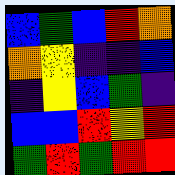[["blue", "green", "blue", "red", "orange"], ["orange", "yellow", "indigo", "indigo", "blue"], ["indigo", "yellow", "blue", "green", "indigo"], ["blue", "blue", "red", "yellow", "red"], ["green", "red", "green", "red", "red"]]